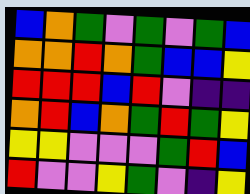[["blue", "orange", "green", "violet", "green", "violet", "green", "blue"], ["orange", "orange", "red", "orange", "green", "blue", "blue", "yellow"], ["red", "red", "red", "blue", "red", "violet", "indigo", "indigo"], ["orange", "red", "blue", "orange", "green", "red", "green", "yellow"], ["yellow", "yellow", "violet", "violet", "violet", "green", "red", "blue"], ["red", "violet", "violet", "yellow", "green", "violet", "indigo", "yellow"]]